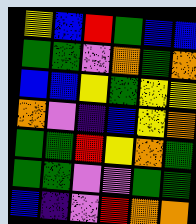[["yellow", "blue", "red", "green", "blue", "blue"], ["green", "green", "violet", "orange", "green", "orange"], ["blue", "blue", "yellow", "green", "yellow", "yellow"], ["orange", "violet", "indigo", "blue", "yellow", "orange"], ["green", "green", "red", "yellow", "orange", "green"], ["green", "green", "violet", "violet", "green", "green"], ["blue", "indigo", "violet", "red", "orange", "orange"]]